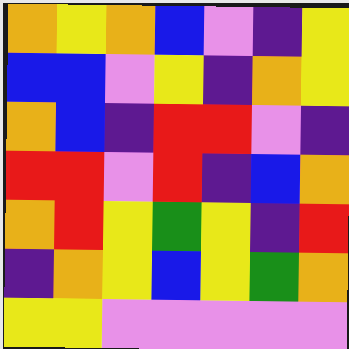[["orange", "yellow", "orange", "blue", "violet", "indigo", "yellow"], ["blue", "blue", "violet", "yellow", "indigo", "orange", "yellow"], ["orange", "blue", "indigo", "red", "red", "violet", "indigo"], ["red", "red", "violet", "red", "indigo", "blue", "orange"], ["orange", "red", "yellow", "green", "yellow", "indigo", "red"], ["indigo", "orange", "yellow", "blue", "yellow", "green", "orange"], ["yellow", "yellow", "violet", "violet", "violet", "violet", "violet"]]